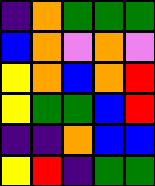[["indigo", "orange", "green", "green", "green"], ["blue", "orange", "violet", "orange", "violet"], ["yellow", "orange", "blue", "orange", "red"], ["yellow", "green", "green", "blue", "red"], ["indigo", "indigo", "orange", "blue", "blue"], ["yellow", "red", "indigo", "green", "green"]]